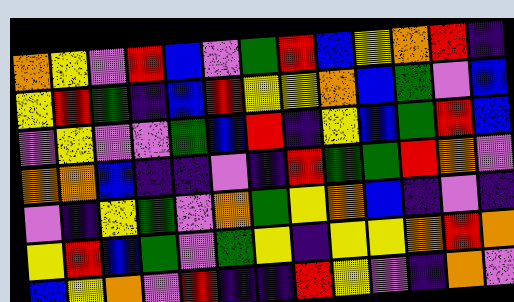[["orange", "yellow", "violet", "red", "blue", "violet", "green", "red", "blue", "yellow", "orange", "red", "indigo"], ["yellow", "red", "green", "indigo", "blue", "red", "yellow", "yellow", "orange", "blue", "green", "violet", "blue"], ["violet", "yellow", "violet", "violet", "green", "blue", "red", "indigo", "yellow", "blue", "green", "red", "blue"], ["orange", "orange", "blue", "indigo", "indigo", "violet", "indigo", "red", "green", "green", "red", "orange", "violet"], ["violet", "indigo", "yellow", "green", "violet", "orange", "green", "yellow", "orange", "blue", "indigo", "violet", "indigo"], ["yellow", "red", "blue", "green", "violet", "green", "yellow", "indigo", "yellow", "yellow", "orange", "red", "orange"], ["blue", "yellow", "orange", "violet", "red", "indigo", "indigo", "red", "yellow", "violet", "indigo", "orange", "violet"]]